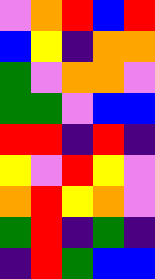[["violet", "orange", "red", "blue", "red"], ["blue", "yellow", "indigo", "orange", "orange"], ["green", "violet", "orange", "orange", "violet"], ["green", "green", "violet", "blue", "blue"], ["red", "red", "indigo", "red", "indigo"], ["yellow", "violet", "red", "yellow", "violet"], ["orange", "red", "yellow", "orange", "violet"], ["green", "red", "indigo", "green", "indigo"], ["indigo", "red", "green", "blue", "blue"]]